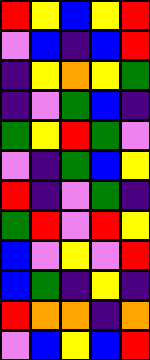[["red", "yellow", "blue", "yellow", "red"], ["violet", "blue", "indigo", "blue", "red"], ["indigo", "yellow", "orange", "yellow", "green"], ["indigo", "violet", "green", "blue", "indigo"], ["green", "yellow", "red", "green", "violet"], ["violet", "indigo", "green", "blue", "yellow"], ["red", "indigo", "violet", "green", "indigo"], ["green", "red", "violet", "red", "yellow"], ["blue", "violet", "yellow", "violet", "red"], ["blue", "green", "indigo", "yellow", "indigo"], ["red", "orange", "orange", "indigo", "orange"], ["violet", "blue", "yellow", "blue", "red"]]